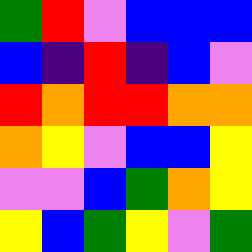[["green", "red", "violet", "blue", "blue", "blue"], ["blue", "indigo", "red", "indigo", "blue", "violet"], ["red", "orange", "red", "red", "orange", "orange"], ["orange", "yellow", "violet", "blue", "blue", "yellow"], ["violet", "violet", "blue", "green", "orange", "yellow"], ["yellow", "blue", "green", "yellow", "violet", "green"]]